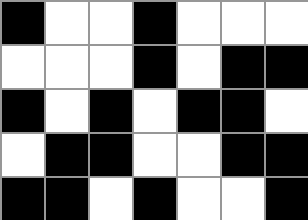[["black", "white", "white", "black", "white", "white", "white"], ["white", "white", "white", "black", "white", "black", "black"], ["black", "white", "black", "white", "black", "black", "white"], ["white", "black", "black", "white", "white", "black", "black"], ["black", "black", "white", "black", "white", "white", "black"]]